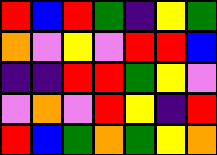[["red", "blue", "red", "green", "indigo", "yellow", "green"], ["orange", "violet", "yellow", "violet", "red", "red", "blue"], ["indigo", "indigo", "red", "red", "green", "yellow", "violet"], ["violet", "orange", "violet", "red", "yellow", "indigo", "red"], ["red", "blue", "green", "orange", "green", "yellow", "orange"]]